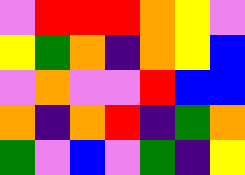[["violet", "red", "red", "red", "orange", "yellow", "violet"], ["yellow", "green", "orange", "indigo", "orange", "yellow", "blue"], ["violet", "orange", "violet", "violet", "red", "blue", "blue"], ["orange", "indigo", "orange", "red", "indigo", "green", "orange"], ["green", "violet", "blue", "violet", "green", "indigo", "yellow"]]